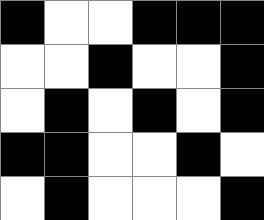[["black", "white", "white", "black", "black", "black"], ["white", "white", "black", "white", "white", "black"], ["white", "black", "white", "black", "white", "black"], ["black", "black", "white", "white", "black", "white"], ["white", "black", "white", "white", "white", "black"]]